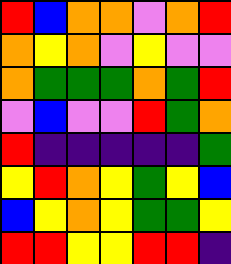[["red", "blue", "orange", "orange", "violet", "orange", "red"], ["orange", "yellow", "orange", "violet", "yellow", "violet", "violet"], ["orange", "green", "green", "green", "orange", "green", "red"], ["violet", "blue", "violet", "violet", "red", "green", "orange"], ["red", "indigo", "indigo", "indigo", "indigo", "indigo", "green"], ["yellow", "red", "orange", "yellow", "green", "yellow", "blue"], ["blue", "yellow", "orange", "yellow", "green", "green", "yellow"], ["red", "red", "yellow", "yellow", "red", "red", "indigo"]]